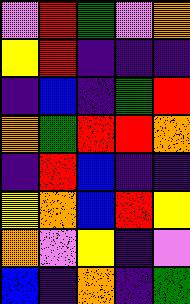[["violet", "red", "green", "violet", "orange"], ["yellow", "red", "indigo", "indigo", "indigo"], ["indigo", "blue", "indigo", "green", "red"], ["orange", "green", "red", "red", "orange"], ["indigo", "red", "blue", "indigo", "indigo"], ["yellow", "orange", "blue", "red", "yellow"], ["orange", "violet", "yellow", "indigo", "violet"], ["blue", "indigo", "orange", "indigo", "green"]]